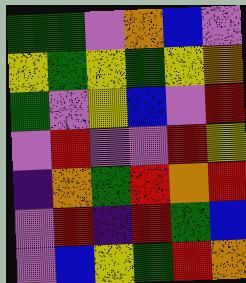[["green", "green", "violet", "orange", "blue", "violet"], ["yellow", "green", "yellow", "green", "yellow", "orange"], ["green", "violet", "yellow", "blue", "violet", "red"], ["violet", "red", "violet", "violet", "red", "yellow"], ["indigo", "orange", "green", "red", "orange", "red"], ["violet", "red", "indigo", "red", "green", "blue"], ["violet", "blue", "yellow", "green", "red", "orange"]]